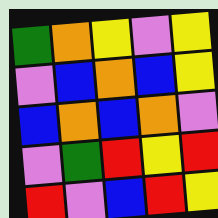[["green", "orange", "yellow", "violet", "yellow"], ["violet", "blue", "orange", "blue", "yellow"], ["blue", "orange", "blue", "orange", "violet"], ["violet", "green", "red", "yellow", "red"], ["red", "violet", "blue", "red", "yellow"]]